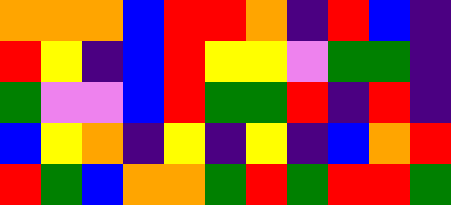[["orange", "orange", "orange", "blue", "red", "red", "orange", "indigo", "red", "blue", "indigo"], ["red", "yellow", "indigo", "blue", "red", "yellow", "yellow", "violet", "green", "green", "indigo"], ["green", "violet", "violet", "blue", "red", "green", "green", "red", "indigo", "red", "indigo"], ["blue", "yellow", "orange", "indigo", "yellow", "indigo", "yellow", "indigo", "blue", "orange", "red"], ["red", "green", "blue", "orange", "orange", "green", "red", "green", "red", "red", "green"]]